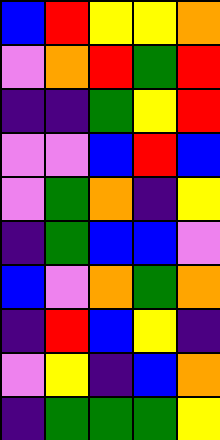[["blue", "red", "yellow", "yellow", "orange"], ["violet", "orange", "red", "green", "red"], ["indigo", "indigo", "green", "yellow", "red"], ["violet", "violet", "blue", "red", "blue"], ["violet", "green", "orange", "indigo", "yellow"], ["indigo", "green", "blue", "blue", "violet"], ["blue", "violet", "orange", "green", "orange"], ["indigo", "red", "blue", "yellow", "indigo"], ["violet", "yellow", "indigo", "blue", "orange"], ["indigo", "green", "green", "green", "yellow"]]